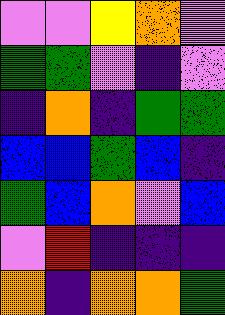[["violet", "violet", "yellow", "orange", "violet"], ["green", "green", "violet", "indigo", "violet"], ["indigo", "orange", "indigo", "green", "green"], ["blue", "blue", "green", "blue", "indigo"], ["green", "blue", "orange", "violet", "blue"], ["violet", "red", "indigo", "indigo", "indigo"], ["orange", "indigo", "orange", "orange", "green"]]